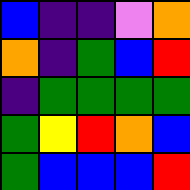[["blue", "indigo", "indigo", "violet", "orange"], ["orange", "indigo", "green", "blue", "red"], ["indigo", "green", "green", "green", "green"], ["green", "yellow", "red", "orange", "blue"], ["green", "blue", "blue", "blue", "red"]]